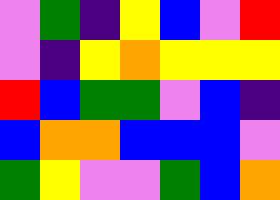[["violet", "green", "indigo", "yellow", "blue", "violet", "red"], ["violet", "indigo", "yellow", "orange", "yellow", "yellow", "yellow"], ["red", "blue", "green", "green", "violet", "blue", "indigo"], ["blue", "orange", "orange", "blue", "blue", "blue", "violet"], ["green", "yellow", "violet", "violet", "green", "blue", "orange"]]